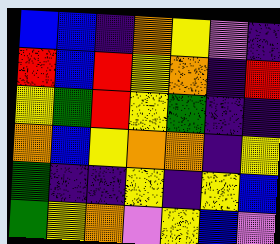[["blue", "blue", "indigo", "orange", "yellow", "violet", "indigo"], ["red", "blue", "red", "yellow", "orange", "indigo", "red"], ["yellow", "green", "red", "yellow", "green", "indigo", "indigo"], ["orange", "blue", "yellow", "orange", "orange", "indigo", "yellow"], ["green", "indigo", "indigo", "yellow", "indigo", "yellow", "blue"], ["green", "yellow", "orange", "violet", "yellow", "blue", "violet"]]